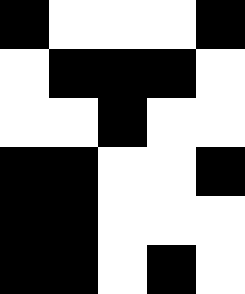[["black", "white", "white", "white", "black"], ["white", "black", "black", "black", "white"], ["white", "white", "black", "white", "white"], ["black", "black", "white", "white", "black"], ["black", "black", "white", "white", "white"], ["black", "black", "white", "black", "white"]]